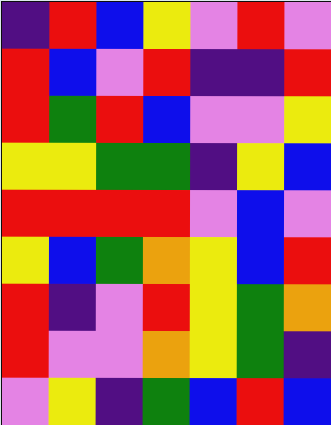[["indigo", "red", "blue", "yellow", "violet", "red", "violet"], ["red", "blue", "violet", "red", "indigo", "indigo", "red"], ["red", "green", "red", "blue", "violet", "violet", "yellow"], ["yellow", "yellow", "green", "green", "indigo", "yellow", "blue"], ["red", "red", "red", "red", "violet", "blue", "violet"], ["yellow", "blue", "green", "orange", "yellow", "blue", "red"], ["red", "indigo", "violet", "red", "yellow", "green", "orange"], ["red", "violet", "violet", "orange", "yellow", "green", "indigo"], ["violet", "yellow", "indigo", "green", "blue", "red", "blue"]]